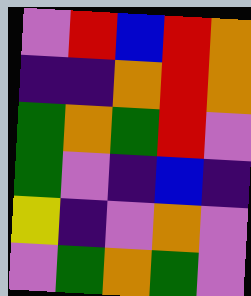[["violet", "red", "blue", "red", "orange"], ["indigo", "indigo", "orange", "red", "orange"], ["green", "orange", "green", "red", "violet"], ["green", "violet", "indigo", "blue", "indigo"], ["yellow", "indigo", "violet", "orange", "violet"], ["violet", "green", "orange", "green", "violet"]]